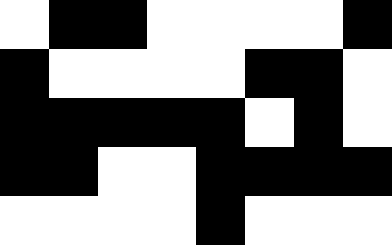[["white", "black", "black", "white", "white", "white", "white", "black"], ["black", "white", "white", "white", "white", "black", "black", "white"], ["black", "black", "black", "black", "black", "white", "black", "white"], ["black", "black", "white", "white", "black", "black", "black", "black"], ["white", "white", "white", "white", "black", "white", "white", "white"]]